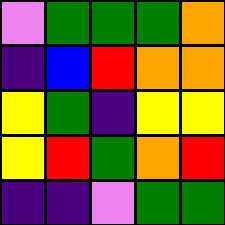[["violet", "green", "green", "green", "orange"], ["indigo", "blue", "red", "orange", "orange"], ["yellow", "green", "indigo", "yellow", "yellow"], ["yellow", "red", "green", "orange", "red"], ["indigo", "indigo", "violet", "green", "green"]]